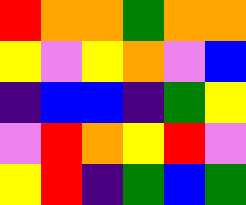[["red", "orange", "orange", "green", "orange", "orange"], ["yellow", "violet", "yellow", "orange", "violet", "blue"], ["indigo", "blue", "blue", "indigo", "green", "yellow"], ["violet", "red", "orange", "yellow", "red", "violet"], ["yellow", "red", "indigo", "green", "blue", "green"]]